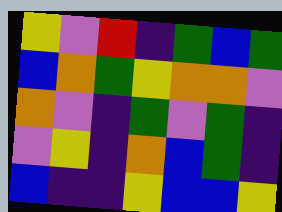[["yellow", "violet", "red", "indigo", "green", "blue", "green"], ["blue", "orange", "green", "yellow", "orange", "orange", "violet"], ["orange", "violet", "indigo", "green", "violet", "green", "indigo"], ["violet", "yellow", "indigo", "orange", "blue", "green", "indigo"], ["blue", "indigo", "indigo", "yellow", "blue", "blue", "yellow"]]